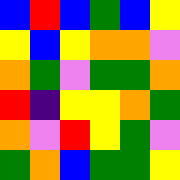[["blue", "red", "blue", "green", "blue", "yellow"], ["yellow", "blue", "yellow", "orange", "orange", "violet"], ["orange", "green", "violet", "green", "green", "orange"], ["red", "indigo", "yellow", "yellow", "orange", "green"], ["orange", "violet", "red", "yellow", "green", "violet"], ["green", "orange", "blue", "green", "green", "yellow"]]